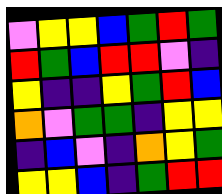[["violet", "yellow", "yellow", "blue", "green", "red", "green"], ["red", "green", "blue", "red", "red", "violet", "indigo"], ["yellow", "indigo", "indigo", "yellow", "green", "red", "blue"], ["orange", "violet", "green", "green", "indigo", "yellow", "yellow"], ["indigo", "blue", "violet", "indigo", "orange", "yellow", "green"], ["yellow", "yellow", "blue", "indigo", "green", "red", "red"]]